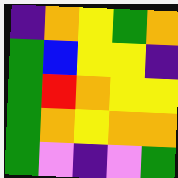[["indigo", "orange", "yellow", "green", "orange"], ["green", "blue", "yellow", "yellow", "indigo"], ["green", "red", "orange", "yellow", "yellow"], ["green", "orange", "yellow", "orange", "orange"], ["green", "violet", "indigo", "violet", "green"]]